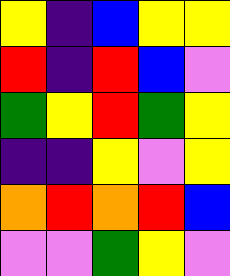[["yellow", "indigo", "blue", "yellow", "yellow"], ["red", "indigo", "red", "blue", "violet"], ["green", "yellow", "red", "green", "yellow"], ["indigo", "indigo", "yellow", "violet", "yellow"], ["orange", "red", "orange", "red", "blue"], ["violet", "violet", "green", "yellow", "violet"]]